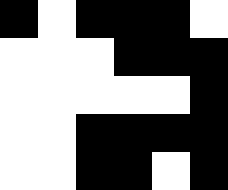[["black", "white", "black", "black", "black", "white"], ["white", "white", "white", "black", "black", "black"], ["white", "white", "white", "white", "white", "black"], ["white", "white", "black", "black", "black", "black"], ["white", "white", "black", "black", "white", "black"]]